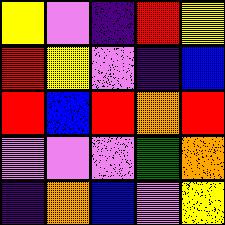[["yellow", "violet", "indigo", "red", "yellow"], ["red", "yellow", "violet", "indigo", "blue"], ["red", "blue", "red", "orange", "red"], ["violet", "violet", "violet", "green", "orange"], ["indigo", "orange", "blue", "violet", "yellow"]]